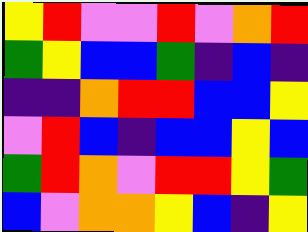[["yellow", "red", "violet", "violet", "red", "violet", "orange", "red"], ["green", "yellow", "blue", "blue", "green", "indigo", "blue", "indigo"], ["indigo", "indigo", "orange", "red", "red", "blue", "blue", "yellow"], ["violet", "red", "blue", "indigo", "blue", "blue", "yellow", "blue"], ["green", "red", "orange", "violet", "red", "red", "yellow", "green"], ["blue", "violet", "orange", "orange", "yellow", "blue", "indigo", "yellow"]]